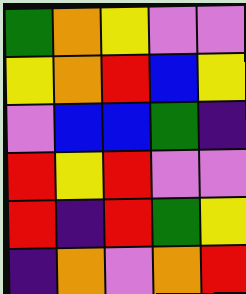[["green", "orange", "yellow", "violet", "violet"], ["yellow", "orange", "red", "blue", "yellow"], ["violet", "blue", "blue", "green", "indigo"], ["red", "yellow", "red", "violet", "violet"], ["red", "indigo", "red", "green", "yellow"], ["indigo", "orange", "violet", "orange", "red"]]